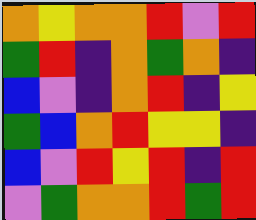[["orange", "yellow", "orange", "orange", "red", "violet", "red"], ["green", "red", "indigo", "orange", "green", "orange", "indigo"], ["blue", "violet", "indigo", "orange", "red", "indigo", "yellow"], ["green", "blue", "orange", "red", "yellow", "yellow", "indigo"], ["blue", "violet", "red", "yellow", "red", "indigo", "red"], ["violet", "green", "orange", "orange", "red", "green", "red"]]